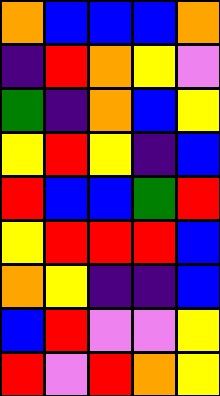[["orange", "blue", "blue", "blue", "orange"], ["indigo", "red", "orange", "yellow", "violet"], ["green", "indigo", "orange", "blue", "yellow"], ["yellow", "red", "yellow", "indigo", "blue"], ["red", "blue", "blue", "green", "red"], ["yellow", "red", "red", "red", "blue"], ["orange", "yellow", "indigo", "indigo", "blue"], ["blue", "red", "violet", "violet", "yellow"], ["red", "violet", "red", "orange", "yellow"]]